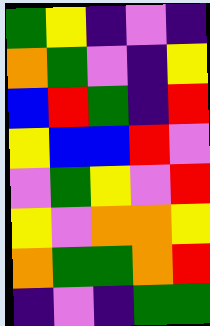[["green", "yellow", "indigo", "violet", "indigo"], ["orange", "green", "violet", "indigo", "yellow"], ["blue", "red", "green", "indigo", "red"], ["yellow", "blue", "blue", "red", "violet"], ["violet", "green", "yellow", "violet", "red"], ["yellow", "violet", "orange", "orange", "yellow"], ["orange", "green", "green", "orange", "red"], ["indigo", "violet", "indigo", "green", "green"]]